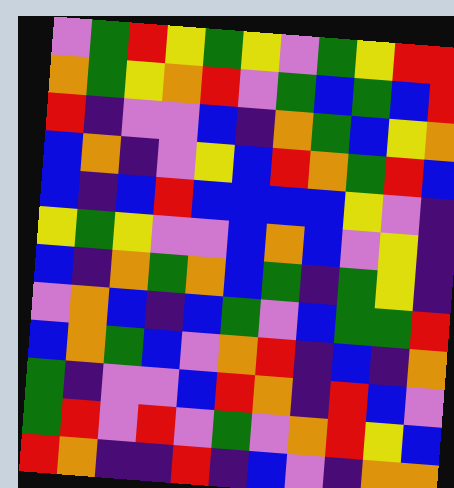[["violet", "green", "red", "yellow", "green", "yellow", "violet", "green", "yellow", "red", "red"], ["orange", "green", "yellow", "orange", "red", "violet", "green", "blue", "green", "blue", "red"], ["red", "indigo", "violet", "violet", "blue", "indigo", "orange", "green", "blue", "yellow", "orange"], ["blue", "orange", "indigo", "violet", "yellow", "blue", "red", "orange", "green", "red", "blue"], ["blue", "indigo", "blue", "red", "blue", "blue", "blue", "blue", "yellow", "violet", "indigo"], ["yellow", "green", "yellow", "violet", "violet", "blue", "orange", "blue", "violet", "yellow", "indigo"], ["blue", "indigo", "orange", "green", "orange", "blue", "green", "indigo", "green", "yellow", "indigo"], ["violet", "orange", "blue", "indigo", "blue", "green", "violet", "blue", "green", "green", "red"], ["blue", "orange", "green", "blue", "violet", "orange", "red", "indigo", "blue", "indigo", "orange"], ["green", "indigo", "violet", "violet", "blue", "red", "orange", "indigo", "red", "blue", "violet"], ["green", "red", "violet", "red", "violet", "green", "violet", "orange", "red", "yellow", "blue"], ["red", "orange", "indigo", "indigo", "red", "indigo", "blue", "violet", "indigo", "orange", "orange"]]